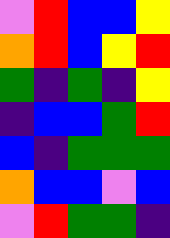[["violet", "red", "blue", "blue", "yellow"], ["orange", "red", "blue", "yellow", "red"], ["green", "indigo", "green", "indigo", "yellow"], ["indigo", "blue", "blue", "green", "red"], ["blue", "indigo", "green", "green", "green"], ["orange", "blue", "blue", "violet", "blue"], ["violet", "red", "green", "green", "indigo"]]